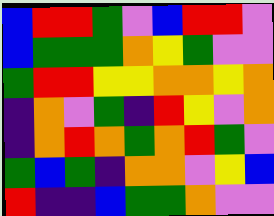[["blue", "red", "red", "green", "violet", "blue", "red", "red", "violet"], ["blue", "green", "green", "green", "orange", "yellow", "green", "violet", "violet"], ["green", "red", "red", "yellow", "yellow", "orange", "orange", "yellow", "orange"], ["indigo", "orange", "violet", "green", "indigo", "red", "yellow", "violet", "orange"], ["indigo", "orange", "red", "orange", "green", "orange", "red", "green", "violet"], ["green", "blue", "green", "indigo", "orange", "orange", "violet", "yellow", "blue"], ["red", "indigo", "indigo", "blue", "green", "green", "orange", "violet", "violet"]]